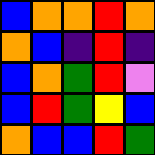[["blue", "orange", "orange", "red", "orange"], ["orange", "blue", "indigo", "red", "indigo"], ["blue", "orange", "green", "red", "violet"], ["blue", "red", "green", "yellow", "blue"], ["orange", "blue", "blue", "red", "green"]]